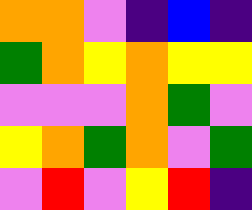[["orange", "orange", "violet", "indigo", "blue", "indigo"], ["green", "orange", "yellow", "orange", "yellow", "yellow"], ["violet", "violet", "violet", "orange", "green", "violet"], ["yellow", "orange", "green", "orange", "violet", "green"], ["violet", "red", "violet", "yellow", "red", "indigo"]]